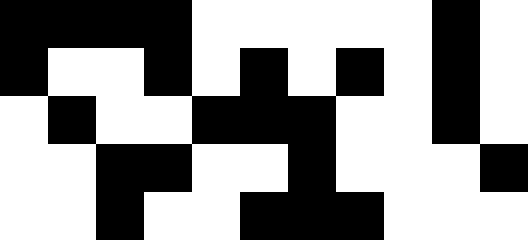[["black", "black", "black", "black", "white", "white", "white", "white", "white", "black", "white"], ["black", "white", "white", "black", "white", "black", "white", "black", "white", "black", "white"], ["white", "black", "white", "white", "black", "black", "black", "white", "white", "black", "white"], ["white", "white", "black", "black", "white", "white", "black", "white", "white", "white", "black"], ["white", "white", "black", "white", "white", "black", "black", "black", "white", "white", "white"]]